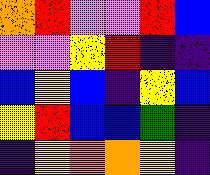[["orange", "red", "violet", "violet", "red", "blue"], ["violet", "violet", "yellow", "red", "indigo", "indigo"], ["blue", "yellow", "blue", "indigo", "yellow", "blue"], ["yellow", "red", "blue", "blue", "green", "indigo"], ["indigo", "yellow", "orange", "orange", "yellow", "indigo"]]